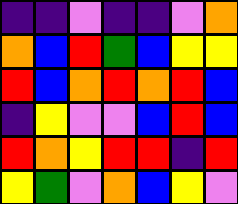[["indigo", "indigo", "violet", "indigo", "indigo", "violet", "orange"], ["orange", "blue", "red", "green", "blue", "yellow", "yellow"], ["red", "blue", "orange", "red", "orange", "red", "blue"], ["indigo", "yellow", "violet", "violet", "blue", "red", "blue"], ["red", "orange", "yellow", "red", "red", "indigo", "red"], ["yellow", "green", "violet", "orange", "blue", "yellow", "violet"]]